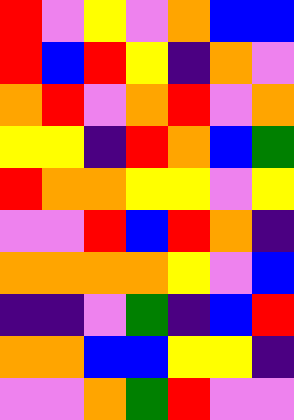[["red", "violet", "yellow", "violet", "orange", "blue", "blue"], ["red", "blue", "red", "yellow", "indigo", "orange", "violet"], ["orange", "red", "violet", "orange", "red", "violet", "orange"], ["yellow", "yellow", "indigo", "red", "orange", "blue", "green"], ["red", "orange", "orange", "yellow", "yellow", "violet", "yellow"], ["violet", "violet", "red", "blue", "red", "orange", "indigo"], ["orange", "orange", "orange", "orange", "yellow", "violet", "blue"], ["indigo", "indigo", "violet", "green", "indigo", "blue", "red"], ["orange", "orange", "blue", "blue", "yellow", "yellow", "indigo"], ["violet", "violet", "orange", "green", "red", "violet", "violet"]]